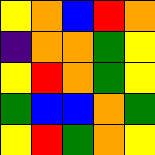[["yellow", "orange", "blue", "red", "orange"], ["indigo", "orange", "orange", "green", "yellow"], ["yellow", "red", "orange", "green", "yellow"], ["green", "blue", "blue", "orange", "green"], ["yellow", "red", "green", "orange", "yellow"]]